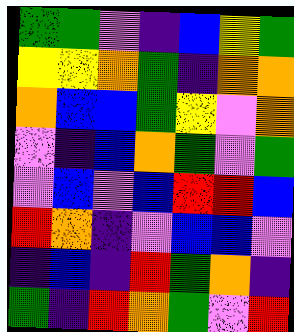[["green", "green", "violet", "indigo", "blue", "yellow", "green"], ["yellow", "yellow", "orange", "green", "indigo", "orange", "orange"], ["orange", "blue", "blue", "green", "yellow", "violet", "orange"], ["violet", "indigo", "blue", "orange", "green", "violet", "green"], ["violet", "blue", "violet", "blue", "red", "red", "blue"], ["red", "orange", "indigo", "violet", "blue", "blue", "violet"], ["indigo", "blue", "indigo", "red", "green", "orange", "indigo"], ["green", "indigo", "red", "orange", "green", "violet", "red"]]